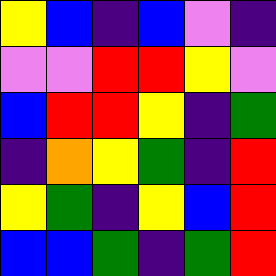[["yellow", "blue", "indigo", "blue", "violet", "indigo"], ["violet", "violet", "red", "red", "yellow", "violet"], ["blue", "red", "red", "yellow", "indigo", "green"], ["indigo", "orange", "yellow", "green", "indigo", "red"], ["yellow", "green", "indigo", "yellow", "blue", "red"], ["blue", "blue", "green", "indigo", "green", "red"]]